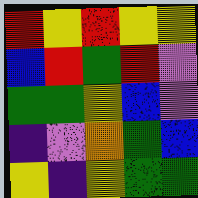[["red", "yellow", "red", "yellow", "yellow"], ["blue", "red", "green", "red", "violet"], ["green", "green", "yellow", "blue", "violet"], ["indigo", "violet", "orange", "green", "blue"], ["yellow", "indigo", "yellow", "green", "green"]]